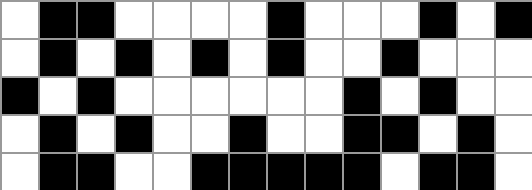[["white", "black", "black", "white", "white", "white", "white", "black", "white", "white", "white", "black", "white", "black"], ["white", "black", "white", "black", "white", "black", "white", "black", "white", "white", "black", "white", "white", "white"], ["black", "white", "black", "white", "white", "white", "white", "white", "white", "black", "white", "black", "white", "white"], ["white", "black", "white", "black", "white", "white", "black", "white", "white", "black", "black", "white", "black", "white"], ["white", "black", "black", "white", "white", "black", "black", "black", "black", "black", "white", "black", "black", "white"]]